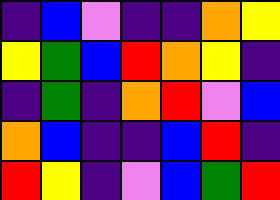[["indigo", "blue", "violet", "indigo", "indigo", "orange", "yellow"], ["yellow", "green", "blue", "red", "orange", "yellow", "indigo"], ["indigo", "green", "indigo", "orange", "red", "violet", "blue"], ["orange", "blue", "indigo", "indigo", "blue", "red", "indigo"], ["red", "yellow", "indigo", "violet", "blue", "green", "red"]]